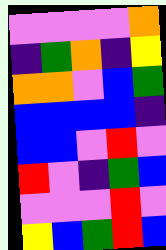[["violet", "violet", "violet", "violet", "orange"], ["indigo", "green", "orange", "indigo", "yellow"], ["orange", "orange", "violet", "blue", "green"], ["blue", "blue", "blue", "blue", "indigo"], ["blue", "blue", "violet", "red", "violet"], ["red", "violet", "indigo", "green", "blue"], ["violet", "violet", "violet", "red", "violet"], ["yellow", "blue", "green", "red", "blue"]]